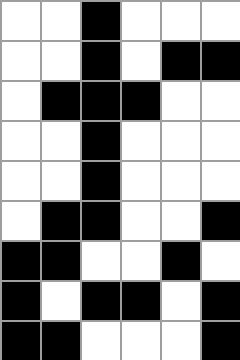[["white", "white", "black", "white", "white", "white"], ["white", "white", "black", "white", "black", "black"], ["white", "black", "black", "black", "white", "white"], ["white", "white", "black", "white", "white", "white"], ["white", "white", "black", "white", "white", "white"], ["white", "black", "black", "white", "white", "black"], ["black", "black", "white", "white", "black", "white"], ["black", "white", "black", "black", "white", "black"], ["black", "black", "white", "white", "white", "black"]]